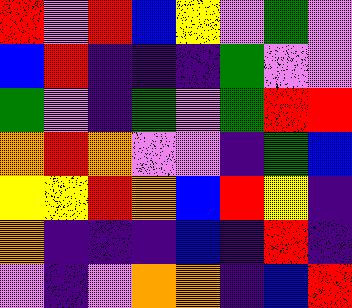[["red", "violet", "red", "blue", "yellow", "violet", "green", "violet"], ["blue", "red", "indigo", "indigo", "indigo", "green", "violet", "violet"], ["green", "violet", "indigo", "green", "violet", "green", "red", "red"], ["orange", "red", "orange", "violet", "violet", "indigo", "green", "blue"], ["yellow", "yellow", "red", "orange", "blue", "red", "yellow", "indigo"], ["orange", "indigo", "indigo", "indigo", "blue", "indigo", "red", "indigo"], ["violet", "indigo", "violet", "orange", "orange", "indigo", "blue", "red"]]